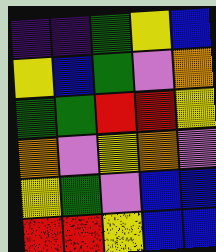[["indigo", "indigo", "green", "yellow", "blue"], ["yellow", "blue", "green", "violet", "orange"], ["green", "green", "red", "red", "yellow"], ["orange", "violet", "yellow", "orange", "violet"], ["yellow", "green", "violet", "blue", "blue"], ["red", "red", "yellow", "blue", "blue"]]